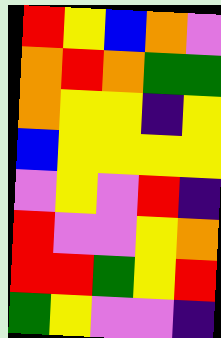[["red", "yellow", "blue", "orange", "violet"], ["orange", "red", "orange", "green", "green"], ["orange", "yellow", "yellow", "indigo", "yellow"], ["blue", "yellow", "yellow", "yellow", "yellow"], ["violet", "yellow", "violet", "red", "indigo"], ["red", "violet", "violet", "yellow", "orange"], ["red", "red", "green", "yellow", "red"], ["green", "yellow", "violet", "violet", "indigo"]]